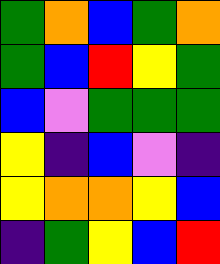[["green", "orange", "blue", "green", "orange"], ["green", "blue", "red", "yellow", "green"], ["blue", "violet", "green", "green", "green"], ["yellow", "indigo", "blue", "violet", "indigo"], ["yellow", "orange", "orange", "yellow", "blue"], ["indigo", "green", "yellow", "blue", "red"]]